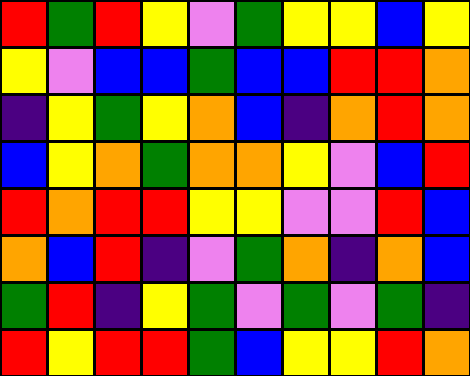[["red", "green", "red", "yellow", "violet", "green", "yellow", "yellow", "blue", "yellow"], ["yellow", "violet", "blue", "blue", "green", "blue", "blue", "red", "red", "orange"], ["indigo", "yellow", "green", "yellow", "orange", "blue", "indigo", "orange", "red", "orange"], ["blue", "yellow", "orange", "green", "orange", "orange", "yellow", "violet", "blue", "red"], ["red", "orange", "red", "red", "yellow", "yellow", "violet", "violet", "red", "blue"], ["orange", "blue", "red", "indigo", "violet", "green", "orange", "indigo", "orange", "blue"], ["green", "red", "indigo", "yellow", "green", "violet", "green", "violet", "green", "indigo"], ["red", "yellow", "red", "red", "green", "blue", "yellow", "yellow", "red", "orange"]]